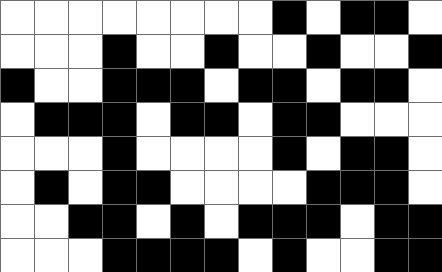[["white", "white", "white", "white", "white", "white", "white", "white", "black", "white", "black", "black", "white"], ["white", "white", "white", "black", "white", "white", "black", "white", "white", "black", "white", "white", "black"], ["black", "white", "white", "black", "black", "black", "white", "black", "black", "white", "black", "black", "white"], ["white", "black", "black", "black", "white", "black", "black", "white", "black", "black", "white", "white", "white"], ["white", "white", "white", "black", "white", "white", "white", "white", "black", "white", "black", "black", "white"], ["white", "black", "white", "black", "black", "white", "white", "white", "white", "black", "black", "black", "white"], ["white", "white", "black", "black", "white", "black", "white", "black", "black", "black", "white", "black", "black"], ["white", "white", "white", "black", "black", "black", "black", "white", "black", "white", "white", "black", "black"]]